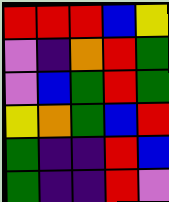[["red", "red", "red", "blue", "yellow"], ["violet", "indigo", "orange", "red", "green"], ["violet", "blue", "green", "red", "green"], ["yellow", "orange", "green", "blue", "red"], ["green", "indigo", "indigo", "red", "blue"], ["green", "indigo", "indigo", "red", "violet"]]